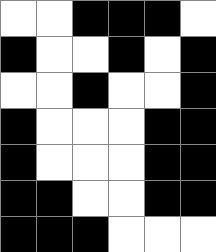[["white", "white", "black", "black", "black", "white"], ["black", "white", "white", "black", "white", "black"], ["white", "white", "black", "white", "white", "black"], ["black", "white", "white", "white", "black", "black"], ["black", "white", "white", "white", "black", "black"], ["black", "black", "white", "white", "black", "black"], ["black", "black", "black", "white", "white", "white"]]